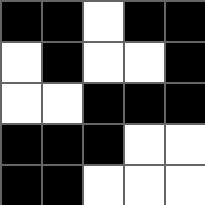[["black", "black", "white", "black", "black"], ["white", "black", "white", "white", "black"], ["white", "white", "black", "black", "black"], ["black", "black", "black", "white", "white"], ["black", "black", "white", "white", "white"]]